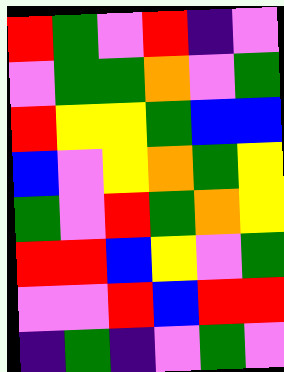[["red", "green", "violet", "red", "indigo", "violet"], ["violet", "green", "green", "orange", "violet", "green"], ["red", "yellow", "yellow", "green", "blue", "blue"], ["blue", "violet", "yellow", "orange", "green", "yellow"], ["green", "violet", "red", "green", "orange", "yellow"], ["red", "red", "blue", "yellow", "violet", "green"], ["violet", "violet", "red", "blue", "red", "red"], ["indigo", "green", "indigo", "violet", "green", "violet"]]